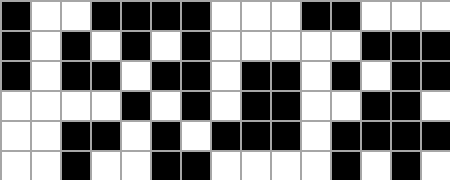[["black", "white", "white", "black", "black", "black", "black", "white", "white", "white", "black", "black", "white", "white", "white"], ["black", "white", "black", "white", "black", "white", "black", "white", "white", "white", "white", "white", "black", "black", "black"], ["black", "white", "black", "black", "white", "black", "black", "white", "black", "black", "white", "black", "white", "black", "black"], ["white", "white", "white", "white", "black", "white", "black", "white", "black", "black", "white", "white", "black", "black", "white"], ["white", "white", "black", "black", "white", "black", "white", "black", "black", "black", "white", "black", "black", "black", "black"], ["white", "white", "black", "white", "white", "black", "black", "white", "white", "white", "white", "black", "white", "black", "white"]]